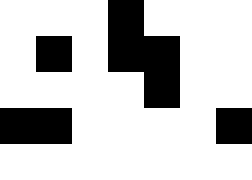[["white", "white", "white", "black", "white", "white", "white"], ["white", "black", "white", "black", "black", "white", "white"], ["white", "white", "white", "white", "black", "white", "white"], ["black", "black", "white", "white", "white", "white", "black"], ["white", "white", "white", "white", "white", "white", "white"]]